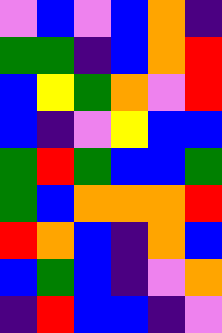[["violet", "blue", "violet", "blue", "orange", "indigo"], ["green", "green", "indigo", "blue", "orange", "red"], ["blue", "yellow", "green", "orange", "violet", "red"], ["blue", "indigo", "violet", "yellow", "blue", "blue"], ["green", "red", "green", "blue", "blue", "green"], ["green", "blue", "orange", "orange", "orange", "red"], ["red", "orange", "blue", "indigo", "orange", "blue"], ["blue", "green", "blue", "indigo", "violet", "orange"], ["indigo", "red", "blue", "blue", "indigo", "violet"]]